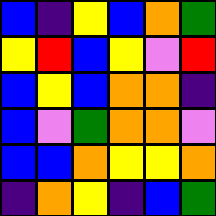[["blue", "indigo", "yellow", "blue", "orange", "green"], ["yellow", "red", "blue", "yellow", "violet", "red"], ["blue", "yellow", "blue", "orange", "orange", "indigo"], ["blue", "violet", "green", "orange", "orange", "violet"], ["blue", "blue", "orange", "yellow", "yellow", "orange"], ["indigo", "orange", "yellow", "indigo", "blue", "green"]]